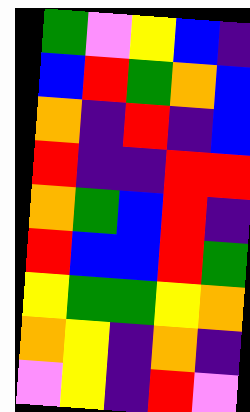[["green", "violet", "yellow", "blue", "indigo"], ["blue", "red", "green", "orange", "blue"], ["orange", "indigo", "red", "indigo", "blue"], ["red", "indigo", "indigo", "red", "red"], ["orange", "green", "blue", "red", "indigo"], ["red", "blue", "blue", "red", "green"], ["yellow", "green", "green", "yellow", "orange"], ["orange", "yellow", "indigo", "orange", "indigo"], ["violet", "yellow", "indigo", "red", "violet"]]